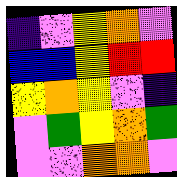[["indigo", "violet", "yellow", "orange", "violet"], ["blue", "blue", "yellow", "red", "red"], ["yellow", "orange", "yellow", "violet", "indigo"], ["violet", "green", "yellow", "orange", "green"], ["violet", "violet", "orange", "orange", "violet"]]